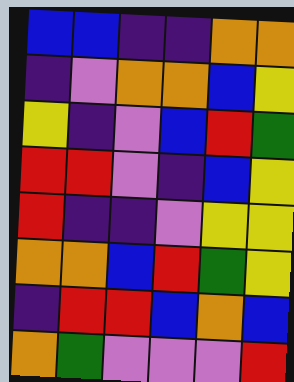[["blue", "blue", "indigo", "indigo", "orange", "orange"], ["indigo", "violet", "orange", "orange", "blue", "yellow"], ["yellow", "indigo", "violet", "blue", "red", "green"], ["red", "red", "violet", "indigo", "blue", "yellow"], ["red", "indigo", "indigo", "violet", "yellow", "yellow"], ["orange", "orange", "blue", "red", "green", "yellow"], ["indigo", "red", "red", "blue", "orange", "blue"], ["orange", "green", "violet", "violet", "violet", "red"]]